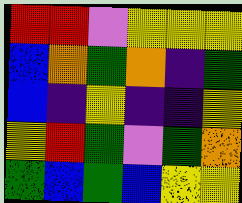[["red", "red", "violet", "yellow", "yellow", "yellow"], ["blue", "orange", "green", "orange", "indigo", "green"], ["blue", "indigo", "yellow", "indigo", "indigo", "yellow"], ["yellow", "red", "green", "violet", "green", "orange"], ["green", "blue", "green", "blue", "yellow", "yellow"]]